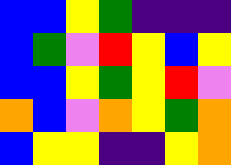[["blue", "blue", "yellow", "green", "indigo", "indigo", "indigo"], ["blue", "green", "violet", "red", "yellow", "blue", "yellow"], ["blue", "blue", "yellow", "green", "yellow", "red", "violet"], ["orange", "blue", "violet", "orange", "yellow", "green", "orange"], ["blue", "yellow", "yellow", "indigo", "indigo", "yellow", "orange"]]